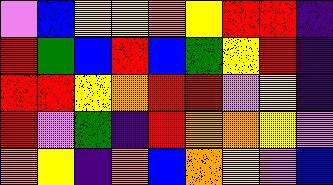[["violet", "blue", "yellow", "yellow", "orange", "yellow", "red", "red", "indigo"], ["red", "green", "blue", "red", "blue", "green", "yellow", "red", "indigo"], ["red", "red", "yellow", "orange", "red", "red", "violet", "yellow", "indigo"], ["red", "violet", "green", "indigo", "red", "orange", "orange", "yellow", "violet"], ["orange", "yellow", "indigo", "orange", "blue", "orange", "yellow", "violet", "blue"]]